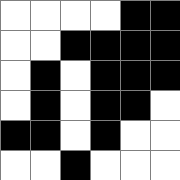[["white", "white", "white", "white", "black", "black"], ["white", "white", "black", "black", "black", "black"], ["white", "black", "white", "black", "black", "black"], ["white", "black", "white", "black", "black", "white"], ["black", "black", "white", "black", "white", "white"], ["white", "white", "black", "white", "white", "white"]]